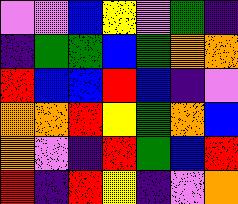[["violet", "violet", "blue", "yellow", "violet", "green", "indigo"], ["indigo", "green", "green", "blue", "green", "orange", "orange"], ["red", "blue", "blue", "red", "blue", "indigo", "violet"], ["orange", "orange", "red", "yellow", "green", "orange", "blue"], ["orange", "violet", "indigo", "red", "green", "blue", "red"], ["red", "indigo", "red", "yellow", "indigo", "violet", "orange"]]